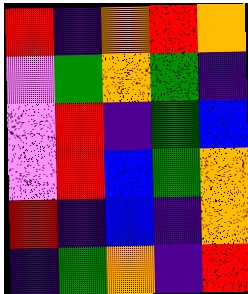[["red", "indigo", "orange", "red", "orange"], ["violet", "green", "orange", "green", "indigo"], ["violet", "red", "indigo", "green", "blue"], ["violet", "red", "blue", "green", "orange"], ["red", "indigo", "blue", "indigo", "orange"], ["indigo", "green", "orange", "indigo", "red"]]